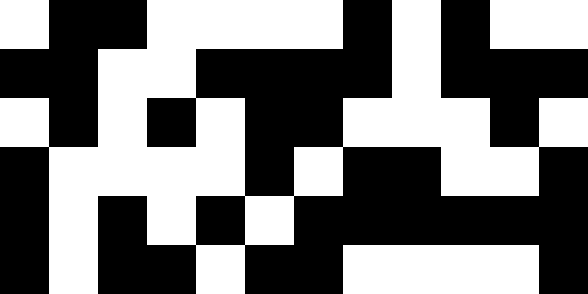[["white", "black", "black", "white", "white", "white", "white", "black", "white", "black", "white", "white"], ["black", "black", "white", "white", "black", "black", "black", "black", "white", "black", "black", "black"], ["white", "black", "white", "black", "white", "black", "black", "white", "white", "white", "black", "white"], ["black", "white", "white", "white", "white", "black", "white", "black", "black", "white", "white", "black"], ["black", "white", "black", "white", "black", "white", "black", "black", "black", "black", "black", "black"], ["black", "white", "black", "black", "white", "black", "black", "white", "white", "white", "white", "black"]]